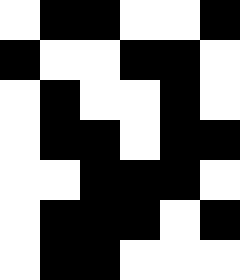[["white", "black", "black", "white", "white", "black"], ["black", "white", "white", "black", "black", "white"], ["white", "black", "white", "white", "black", "white"], ["white", "black", "black", "white", "black", "black"], ["white", "white", "black", "black", "black", "white"], ["white", "black", "black", "black", "white", "black"], ["white", "black", "black", "white", "white", "white"]]